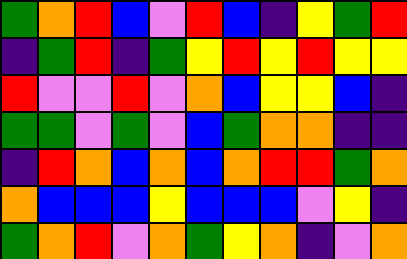[["green", "orange", "red", "blue", "violet", "red", "blue", "indigo", "yellow", "green", "red"], ["indigo", "green", "red", "indigo", "green", "yellow", "red", "yellow", "red", "yellow", "yellow"], ["red", "violet", "violet", "red", "violet", "orange", "blue", "yellow", "yellow", "blue", "indigo"], ["green", "green", "violet", "green", "violet", "blue", "green", "orange", "orange", "indigo", "indigo"], ["indigo", "red", "orange", "blue", "orange", "blue", "orange", "red", "red", "green", "orange"], ["orange", "blue", "blue", "blue", "yellow", "blue", "blue", "blue", "violet", "yellow", "indigo"], ["green", "orange", "red", "violet", "orange", "green", "yellow", "orange", "indigo", "violet", "orange"]]